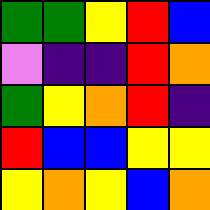[["green", "green", "yellow", "red", "blue"], ["violet", "indigo", "indigo", "red", "orange"], ["green", "yellow", "orange", "red", "indigo"], ["red", "blue", "blue", "yellow", "yellow"], ["yellow", "orange", "yellow", "blue", "orange"]]